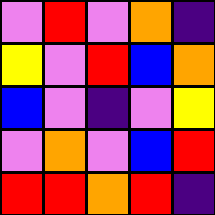[["violet", "red", "violet", "orange", "indigo"], ["yellow", "violet", "red", "blue", "orange"], ["blue", "violet", "indigo", "violet", "yellow"], ["violet", "orange", "violet", "blue", "red"], ["red", "red", "orange", "red", "indigo"]]